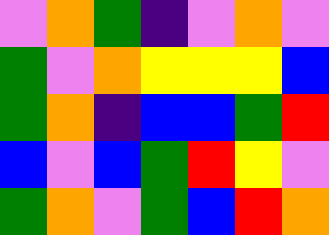[["violet", "orange", "green", "indigo", "violet", "orange", "violet"], ["green", "violet", "orange", "yellow", "yellow", "yellow", "blue"], ["green", "orange", "indigo", "blue", "blue", "green", "red"], ["blue", "violet", "blue", "green", "red", "yellow", "violet"], ["green", "orange", "violet", "green", "blue", "red", "orange"]]